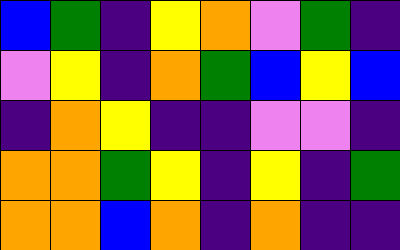[["blue", "green", "indigo", "yellow", "orange", "violet", "green", "indigo"], ["violet", "yellow", "indigo", "orange", "green", "blue", "yellow", "blue"], ["indigo", "orange", "yellow", "indigo", "indigo", "violet", "violet", "indigo"], ["orange", "orange", "green", "yellow", "indigo", "yellow", "indigo", "green"], ["orange", "orange", "blue", "orange", "indigo", "orange", "indigo", "indigo"]]